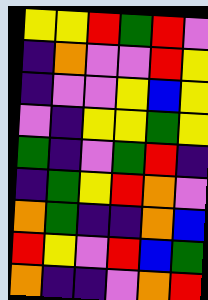[["yellow", "yellow", "red", "green", "red", "violet"], ["indigo", "orange", "violet", "violet", "red", "yellow"], ["indigo", "violet", "violet", "yellow", "blue", "yellow"], ["violet", "indigo", "yellow", "yellow", "green", "yellow"], ["green", "indigo", "violet", "green", "red", "indigo"], ["indigo", "green", "yellow", "red", "orange", "violet"], ["orange", "green", "indigo", "indigo", "orange", "blue"], ["red", "yellow", "violet", "red", "blue", "green"], ["orange", "indigo", "indigo", "violet", "orange", "red"]]